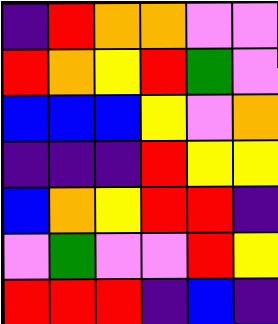[["indigo", "red", "orange", "orange", "violet", "violet"], ["red", "orange", "yellow", "red", "green", "violet"], ["blue", "blue", "blue", "yellow", "violet", "orange"], ["indigo", "indigo", "indigo", "red", "yellow", "yellow"], ["blue", "orange", "yellow", "red", "red", "indigo"], ["violet", "green", "violet", "violet", "red", "yellow"], ["red", "red", "red", "indigo", "blue", "indigo"]]